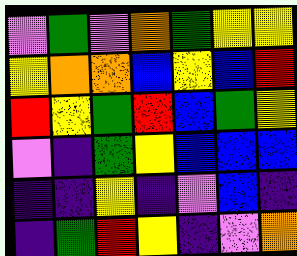[["violet", "green", "violet", "orange", "green", "yellow", "yellow"], ["yellow", "orange", "orange", "blue", "yellow", "blue", "red"], ["red", "yellow", "green", "red", "blue", "green", "yellow"], ["violet", "indigo", "green", "yellow", "blue", "blue", "blue"], ["indigo", "indigo", "yellow", "indigo", "violet", "blue", "indigo"], ["indigo", "green", "red", "yellow", "indigo", "violet", "orange"]]